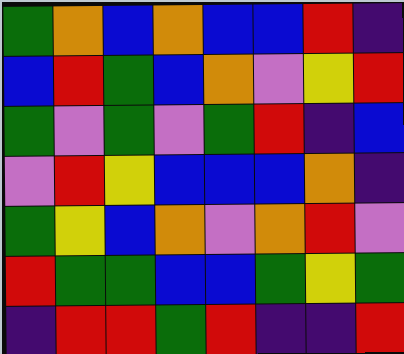[["green", "orange", "blue", "orange", "blue", "blue", "red", "indigo"], ["blue", "red", "green", "blue", "orange", "violet", "yellow", "red"], ["green", "violet", "green", "violet", "green", "red", "indigo", "blue"], ["violet", "red", "yellow", "blue", "blue", "blue", "orange", "indigo"], ["green", "yellow", "blue", "orange", "violet", "orange", "red", "violet"], ["red", "green", "green", "blue", "blue", "green", "yellow", "green"], ["indigo", "red", "red", "green", "red", "indigo", "indigo", "red"]]